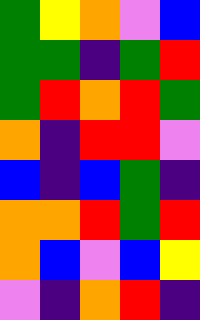[["green", "yellow", "orange", "violet", "blue"], ["green", "green", "indigo", "green", "red"], ["green", "red", "orange", "red", "green"], ["orange", "indigo", "red", "red", "violet"], ["blue", "indigo", "blue", "green", "indigo"], ["orange", "orange", "red", "green", "red"], ["orange", "blue", "violet", "blue", "yellow"], ["violet", "indigo", "orange", "red", "indigo"]]